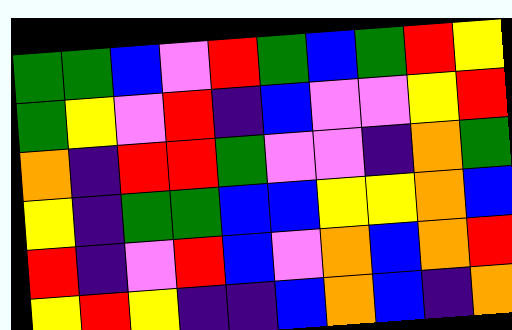[["green", "green", "blue", "violet", "red", "green", "blue", "green", "red", "yellow"], ["green", "yellow", "violet", "red", "indigo", "blue", "violet", "violet", "yellow", "red"], ["orange", "indigo", "red", "red", "green", "violet", "violet", "indigo", "orange", "green"], ["yellow", "indigo", "green", "green", "blue", "blue", "yellow", "yellow", "orange", "blue"], ["red", "indigo", "violet", "red", "blue", "violet", "orange", "blue", "orange", "red"], ["yellow", "red", "yellow", "indigo", "indigo", "blue", "orange", "blue", "indigo", "orange"]]